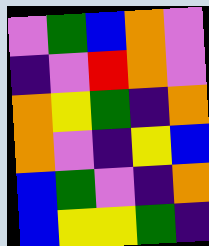[["violet", "green", "blue", "orange", "violet"], ["indigo", "violet", "red", "orange", "violet"], ["orange", "yellow", "green", "indigo", "orange"], ["orange", "violet", "indigo", "yellow", "blue"], ["blue", "green", "violet", "indigo", "orange"], ["blue", "yellow", "yellow", "green", "indigo"]]